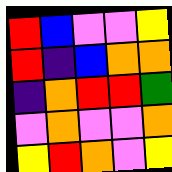[["red", "blue", "violet", "violet", "yellow"], ["red", "indigo", "blue", "orange", "orange"], ["indigo", "orange", "red", "red", "green"], ["violet", "orange", "violet", "violet", "orange"], ["yellow", "red", "orange", "violet", "yellow"]]